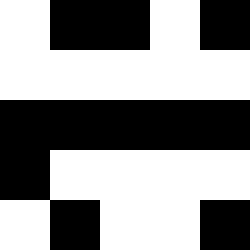[["white", "black", "black", "white", "black"], ["white", "white", "white", "white", "white"], ["black", "black", "black", "black", "black"], ["black", "white", "white", "white", "white"], ["white", "black", "white", "white", "black"]]